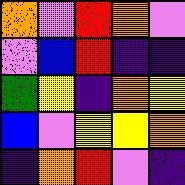[["orange", "violet", "red", "orange", "violet"], ["violet", "blue", "red", "indigo", "indigo"], ["green", "yellow", "indigo", "orange", "yellow"], ["blue", "violet", "yellow", "yellow", "orange"], ["indigo", "orange", "red", "violet", "indigo"]]